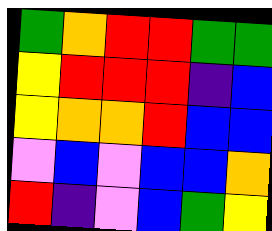[["green", "orange", "red", "red", "green", "green"], ["yellow", "red", "red", "red", "indigo", "blue"], ["yellow", "orange", "orange", "red", "blue", "blue"], ["violet", "blue", "violet", "blue", "blue", "orange"], ["red", "indigo", "violet", "blue", "green", "yellow"]]